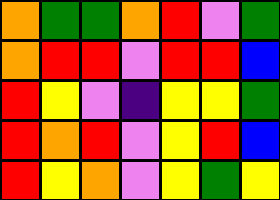[["orange", "green", "green", "orange", "red", "violet", "green"], ["orange", "red", "red", "violet", "red", "red", "blue"], ["red", "yellow", "violet", "indigo", "yellow", "yellow", "green"], ["red", "orange", "red", "violet", "yellow", "red", "blue"], ["red", "yellow", "orange", "violet", "yellow", "green", "yellow"]]